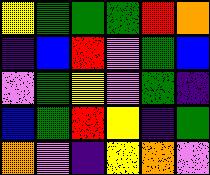[["yellow", "green", "green", "green", "red", "orange"], ["indigo", "blue", "red", "violet", "green", "blue"], ["violet", "green", "yellow", "violet", "green", "indigo"], ["blue", "green", "red", "yellow", "indigo", "green"], ["orange", "violet", "indigo", "yellow", "orange", "violet"]]